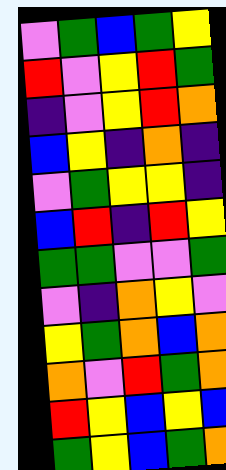[["violet", "green", "blue", "green", "yellow"], ["red", "violet", "yellow", "red", "green"], ["indigo", "violet", "yellow", "red", "orange"], ["blue", "yellow", "indigo", "orange", "indigo"], ["violet", "green", "yellow", "yellow", "indigo"], ["blue", "red", "indigo", "red", "yellow"], ["green", "green", "violet", "violet", "green"], ["violet", "indigo", "orange", "yellow", "violet"], ["yellow", "green", "orange", "blue", "orange"], ["orange", "violet", "red", "green", "orange"], ["red", "yellow", "blue", "yellow", "blue"], ["green", "yellow", "blue", "green", "orange"]]